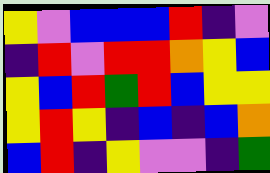[["yellow", "violet", "blue", "blue", "blue", "red", "indigo", "violet"], ["indigo", "red", "violet", "red", "red", "orange", "yellow", "blue"], ["yellow", "blue", "red", "green", "red", "blue", "yellow", "yellow"], ["yellow", "red", "yellow", "indigo", "blue", "indigo", "blue", "orange"], ["blue", "red", "indigo", "yellow", "violet", "violet", "indigo", "green"]]